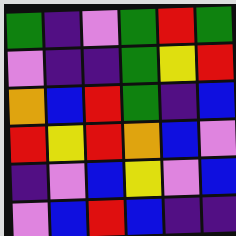[["green", "indigo", "violet", "green", "red", "green"], ["violet", "indigo", "indigo", "green", "yellow", "red"], ["orange", "blue", "red", "green", "indigo", "blue"], ["red", "yellow", "red", "orange", "blue", "violet"], ["indigo", "violet", "blue", "yellow", "violet", "blue"], ["violet", "blue", "red", "blue", "indigo", "indigo"]]